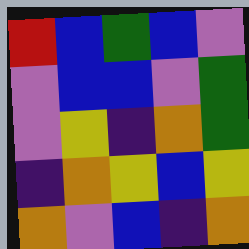[["red", "blue", "green", "blue", "violet"], ["violet", "blue", "blue", "violet", "green"], ["violet", "yellow", "indigo", "orange", "green"], ["indigo", "orange", "yellow", "blue", "yellow"], ["orange", "violet", "blue", "indigo", "orange"]]